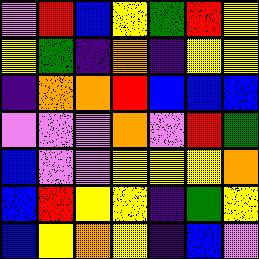[["violet", "red", "blue", "yellow", "green", "red", "yellow"], ["yellow", "green", "indigo", "orange", "indigo", "yellow", "yellow"], ["indigo", "orange", "orange", "red", "blue", "blue", "blue"], ["violet", "violet", "violet", "orange", "violet", "red", "green"], ["blue", "violet", "violet", "yellow", "yellow", "yellow", "orange"], ["blue", "red", "yellow", "yellow", "indigo", "green", "yellow"], ["blue", "yellow", "orange", "yellow", "indigo", "blue", "violet"]]